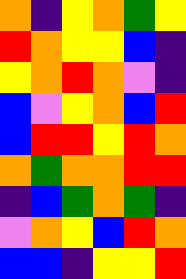[["orange", "indigo", "yellow", "orange", "green", "yellow"], ["red", "orange", "yellow", "yellow", "blue", "indigo"], ["yellow", "orange", "red", "orange", "violet", "indigo"], ["blue", "violet", "yellow", "orange", "blue", "red"], ["blue", "red", "red", "yellow", "red", "orange"], ["orange", "green", "orange", "orange", "red", "red"], ["indigo", "blue", "green", "orange", "green", "indigo"], ["violet", "orange", "yellow", "blue", "red", "orange"], ["blue", "blue", "indigo", "yellow", "yellow", "red"]]